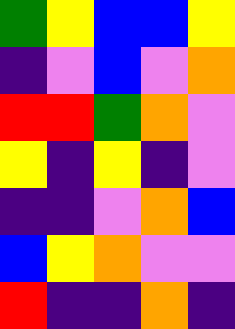[["green", "yellow", "blue", "blue", "yellow"], ["indigo", "violet", "blue", "violet", "orange"], ["red", "red", "green", "orange", "violet"], ["yellow", "indigo", "yellow", "indigo", "violet"], ["indigo", "indigo", "violet", "orange", "blue"], ["blue", "yellow", "orange", "violet", "violet"], ["red", "indigo", "indigo", "orange", "indigo"]]